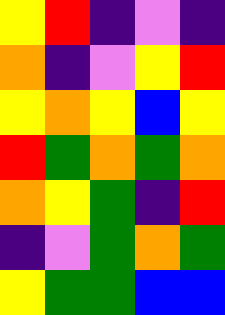[["yellow", "red", "indigo", "violet", "indigo"], ["orange", "indigo", "violet", "yellow", "red"], ["yellow", "orange", "yellow", "blue", "yellow"], ["red", "green", "orange", "green", "orange"], ["orange", "yellow", "green", "indigo", "red"], ["indigo", "violet", "green", "orange", "green"], ["yellow", "green", "green", "blue", "blue"]]